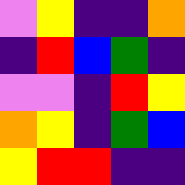[["violet", "yellow", "indigo", "indigo", "orange"], ["indigo", "red", "blue", "green", "indigo"], ["violet", "violet", "indigo", "red", "yellow"], ["orange", "yellow", "indigo", "green", "blue"], ["yellow", "red", "red", "indigo", "indigo"]]